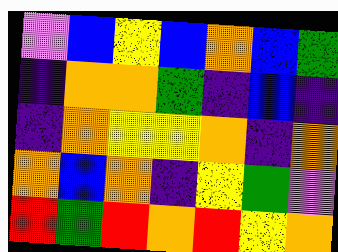[["violet", "blue", "yellow", "blue", "orange", "blue", "green"], ["indigo", "orange", "orange", "green", "indigo", "blue", "indigo"], ["indigo", "orange", "yellow", "yellow", "orange", "indigo", "orange"], ["orange", "blue", "orange", "indigo", "yellow", "green", "violet"], ["red", "green", "red", "orange", "red", "yellow", "orange"]]